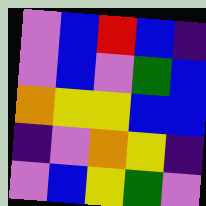[["violet", "blue", "red", "blue", "indigo"], ["violet", "blue", "violet", "green", "blue"], ["orange", "yellow", "yellow", "blue", "blue"], ["indigo", "violet", "orange", "yellow", "indigo"], ["violet", "blue", "yellow", "green", "violet"]]